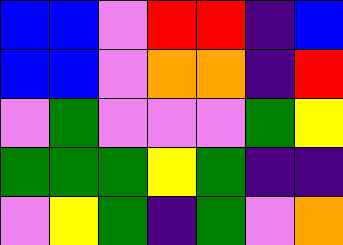[["blue", "blue", "violet", "red", "red", "indigo", "blue"], ["blue", "blue", "violet", "orange", "orange", "indigo", "red"], ["violet", "green", "violet", "violet", "violet", "green", "yellow"], ["green", "green", "green", "yellow", "green", "indigo", "indigo"], ["violet", "yellow", "green", "indigo", "green", "violet", "orange"]]